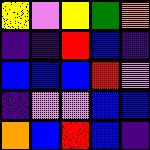[["yellow", "violet", "yellow", "green", "orange"], ["indigo", "indigo", "red", "blue", "indigo"], ["blue", "blue", "blue", "red", "violet"], ["indigo", "violet", "violet", "blue", "blue"], ["orange", "blue", "red", "blue", "indigo"]]